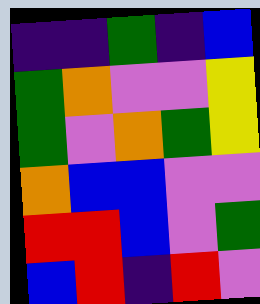[["indigo", "indigo", "green", "indigo", "blue"], ["green", "orange", "violet", "violet", "yellow"], ["green", "violet", "orange", "green", "yellow"], ["orange", "blue", "blue", "violet", "violet"], ["red", "red", "blue", "violet", "green"], ["blue", "red", "indigo", "red", "violet"]]